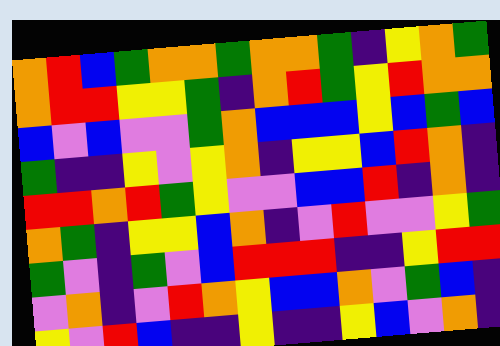[["orange", "red", "blue", "green", "orange", "orange", "green", "orange", "orange", "green", "indigo", "yellow", "orange", "green"], ["orange", "red", "red", "yellow", "yellow", "green", "indigo", "orange", "red", "green", "yellow", "red", "orange", "orange"], ["blue", "violet", "blue", "violet", "violet", "green", "orange", "blue", "blue", "blue", "yellow", "blue", "green", "blue"], ["green", "indigo", "indigo", "yellow", "violet", "yellow", "orange", "indigo", "yellow", "yellow", "blue", "red", "orange", "indigo"], ["red", "red", "orange", "red", "green", "yellow", "violet", "violet", "blue", "blue", "red", "indigo", "orange", "indigo"], ["orange", "green", "indigo", "yellow", "yellow", "blue", "orange", "indigo", "violet", "red", "violet", "violet", "yellow", "green"], ["green", "violet", "indigo", "green", "violet", "blue", "red", "red", "red", "indigo", "indigo", "yellow", "red", "red"], ["violet", "orange", "indigo", "violet", "red", "orange", "yellow", "blue", "blue", "orange", "violet", "green", "blue", "indigo"], ["yellow", "violet", "red", "blue", "indigo", "indigo", "yellow", "indigo", "indigo", "yellow", "blue", "violet", "orange", "indigo"]]